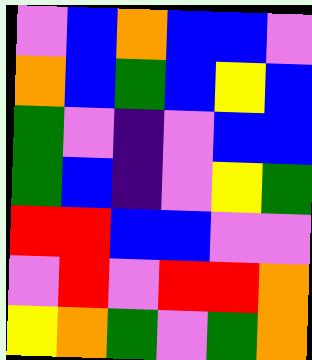[["violet", "blue", "orange", "blue", "blue", "violet"], ["orange", "blue", "green", "blue", "yellow", "blue"], ["green", "violet", "indigo", "violet", "blue", "blue"], ["green", "blue", "indigo", "violet", "yellow", "green"], ["red", "red", "blue", "blue", "violet", "violet"], ["violet", "red", "violet", "red", "red", "orange"], ["yellow", "orange", "green", "violet", "green", "orange"]]